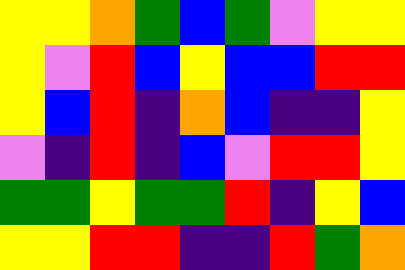[["yellow", "yellow", "orange", "green", "blue", "green", "violet", "yellow", "yellow"], ["yellow", "violet", "red", "blue", "yellow", "blue", "blue", "red", "red"], ["yellow", "blue", "red", "indigo", "orange", "blue", "indigo", "indigo", "yellow"], ["violet", "indigo", "red", "indigo", "blue", "violet", "red", "red", "yellow"], ["green", "green", "yellow", "green", "green", "red", "indigo", "yellow", "blue"], ["yellow", "yellow", "red", "red", "indigo", "indigo", "red", "green", "orange"]]